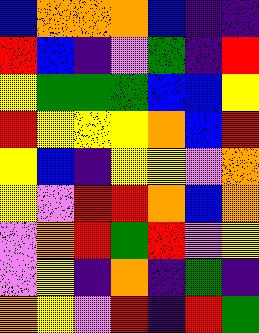[["blue", "orange", "orange", "orange", "blue", "indigo", "indigo"], ["red", "blue", "indigo", "violet", "green", "indigo", "red"], ["yellow", "green", "green", "green", "blue", "blue", "yellow"], ["red", "yellow", "yellow", "yellow", "orange", "blue", "red"], ["yellow", "blue", "indigo", "yellow", "yellow", "violet", "orange"], ["yellow", "violet", "red", "red", "orange", "blue", "orange"], ["violet", "orange", "red", "green", "red", "violet", "yellow"], ["violet", "yellow", "indigo", "orange", "indigo", "green", "indigo"], ["orange", "yellow", "violet", "red", "indigo", "red", "green"]]